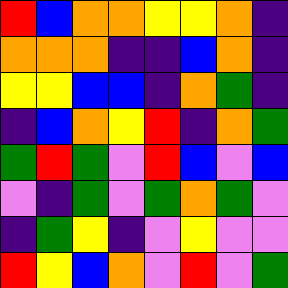[["red", "blue", "orange", "orange", "yellow", "yellow", "orange", "indigo"], ["orange", "orange", "orange", "indigo", "indigo", "blue", "orange", "indigo"], ["yellow", "yellow", "blue", "blue", "indigo", "orange", "green", "indigo"], ["indigo", "blue", "orange", "yellow", "red", "indigo", "orange", "green"], ["green", "red", "green", "violet", "red", "blue", "violet", "blue"], ["violet", "indigo", "green", "violet", "green", "orange", "green", "violet"], ["indigo", "green", "yellow", "indigo", "violet", "yellow", "violet", "violet"], ["red", "yellow", "blue", "orange", "violet", "red", "violet", "green"]]